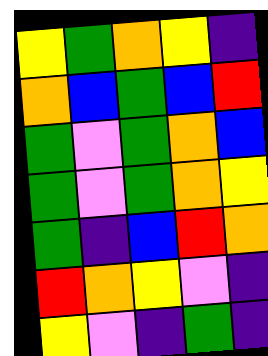[["yellow", "green", "orange", "yellow", "indigo"], ["orange", "blue", "green", "blue", "red"], ["green", "violet", "green", "orange", "blue"], ["green", "violet", "green", "orange", "yellow"], ["green", "indigo", "blue", "red", "orange"], ["red", "orange", "yellow", "violet", "indigo"], ["yellow", "violet", "indigo", "green", "indigo"]]